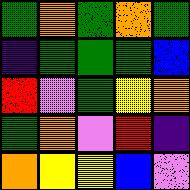[["green", "orange", "green", "orange", "green"], ["indigo", "green", "green", "green", "blue"], ["red", "violet", "green", "yellow", "orange"], ["green", "orange", "violet", "red", "indigo"], ["orange", "yellow", "yellow", "blue", "violet"]]